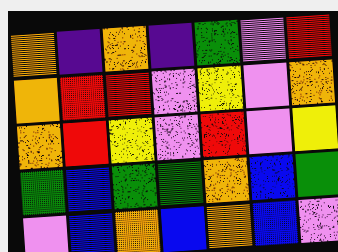[["orange", "indigo", "orange", "indigo", "green", "violet", "red"], ["orange", "red", "red", "violet", "yellow", "violet", "orange"], ["orange", "red", "yellow", "violet", "red", "violet", "yellow"], ["green", "blue", "green", "green", "orange", "blue", "green"], ["violet", "blue", "orange", "blue", "orange", "blue", "violet"]]